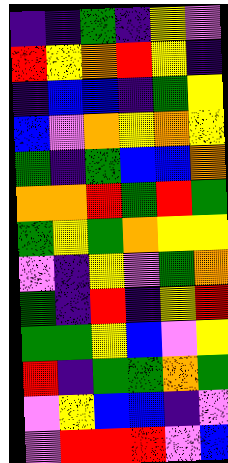[["indigo", "indigo", "green", "indigo", "yellow", "violet"], ["red", "yellow", "orange", "red", "yellow", "indigo"], ["indigo", "blue", "blue", "indigo", "green", "yellow"], ["blue", "violet", "orange", "yellow", "orange", "yellow"], ["green", "indigo", "green", "blue", "blue", "orange"], ["orange", "orange", "red", "green", "red", "green"], ["green", "yellow", "green", "orange", "yellow", "yellow"], ["violet", "indigo", "yellow", "violet", "green", "orange"], ["green", "indigo", "red", "indigo", "yellow", "red"], ["green", "green", "yellow", "blue", "violet", "yellow"], ["red", "indigo", "green", "green", "orange", "green"], ["violet", "yellow", "blue", "blue", "indigo", "violet"], ["violet", "red", "red", "red", "violet", "blue"]]